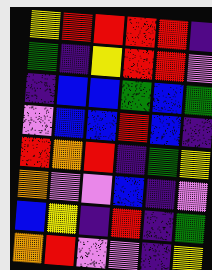[["yellow", "red", "red", "red", "red", "indigo"], ["green", "indigo", "yellow", "red", "red", "violet"], ["indigo", "blue", "blue", "green", "blue", "green"], ["violet", "blue", "blue", "red", "blue", "indigo"], ["red", "orange", "red", "indigo", "green", "yellow"], ["orange", "violet", "violet", "blue", "indigo", "violet"], ["blue", "yellow", "indigo", "red", "indigo", "green"], ["orange", "red", "violet", "violet", "indigo", "yellow"]]